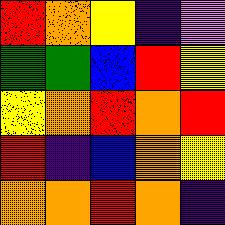[["red", "orange", "yellow", "indigo", "violet"], ["green", "green", "blue", "red", "yellow"], ["yellow", "orange", "red", "orange", "red"], ["red", "indigo", "blue", "orange", "yellow"], ["orange", "orange", "red", "orange", "indigo"]]